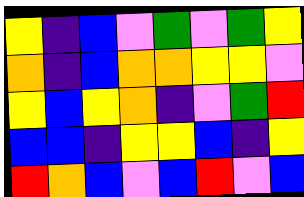[["yellow", "indigo", "blue", "violet", "green", "violet", "green", "yellow"], ["orange", "indigo", "blue", "orange", "orange", "yellow", "yellow", "violet"], ["yellow", "blue", "yellow", "orange", "indigo", "violet", "green", "red"], ["blue", "blue", "indigo", "yellow", "yellow", "blue", "indigo", "yellow"], ["red", "orange", "blue", "violet", "blue", "red", "violet", "blue"]]